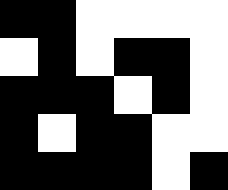[["black", "black", "white", "white", "white", "white"], ["white", "black", "white", "black", "black", "white"], ["black", "black", "black", "white", "black", "white"], ["black", "white", "black", "black", "white", "white"], ["black", "black", "black", "black", "white", "black"]]